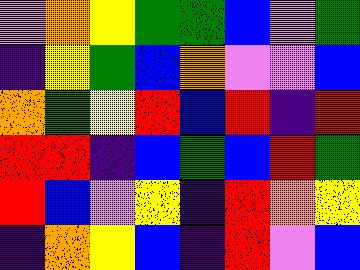[["violet", "orange", "yellow", "green", "green", "blue", "violet", "green"], ["indigo", "yellow", "green", "blue", "orange", "violet", "violet", "blue"], ["orange", "green", "yellow", "red", "blue", "red", "indigo", "red"], ["red", "red", "indigo", "blue", "green", "blue", "red", "green"], ["red", "blue", "violet", "yellow", "indigo", "red", "orange", "yellow"], ["indigo", "orange", "yellow", "blue", "indigo", "red", "violet", "blue"]]